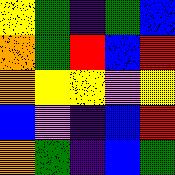[["yellow", "green", "indigo", "green", "blue"], ["orange", "green", "red", "blue", "red"], ["orange", "yellow", "yellow", "violet", "yellow"], ["blue", "violet", "indigo", "blue", "red"], ["orange", "green", "indigo", "blue", "green"]]